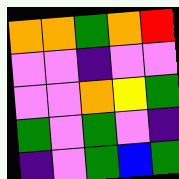[["orange", "orange", "green", "orange", "red"], ["violet", "violet", "indigo", "violet", "violet"], ["violet", "violet", "orange", "yellow", "green"], ["green", "violet", "green", "violet", "indigo"], ["indigo", "violet", "green", "blue", "green"]]